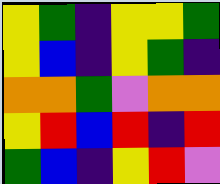[["yellow", "green", "indigo", "yellow", "yellow", "green"], ["yellow", "blue", "indigo", "yellow", "green", "indigo"], ["orange", "orange", "green", "violet", "orange", "orange"], ["yellow", "red", "blue", "red", "indigo", "red"], ["green", "blue", "indigo", "yellow", "red", "violet"]]